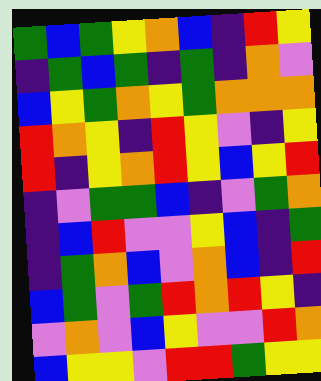[["green", "blue", "green", "yellow", "orange", "blue", "indigo", "red", "yellow"], ["indigo", "green", "blue", "green", "indigo", "green", "indigo", "orange", "violet"], ["blue", "yellow", "green", "orange", "yellow", "green", "orange", "orange", "orange"], ["red", "orange", "yellow", "indigo", "red", "yellow", "violet", "indigo", "yellow"], ["red", "indigo", "yellow", "orange", "red", "yellow", "blue", "yellow", "red"], ["indigo", "violet", "green", "green", "blue", "indigo", "violet", "green", "orange"], ["indigo", "blue", "red", "violet", "violet", "yellow", "blue", "indigo", "green"], ["indigo", "green", "orange", "blue", "violet", "orange", "blue", "indigo", "red"], ["blue", "green", "violet", "green", "red", "orange", "red", "yellow", "indigo"], ["violet", "orange", "violet", "blue", "yellow", "violet", "violet", "red", "orange"], ["blue", "yellow", "yellow", "violet", "red", "red", "green", "yellow", "yellow"]]